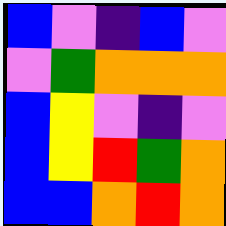[["blue", "violet", "indigo", "blue", "violet"], ["violet", "green", "orange", "orange", "orange"], ["blue", "yellow", "violet", "indigo", "violet"], ["blue", "yellow", "red", "green", "orange"], ["blue", "blue", "orange", "red", "orange"]]